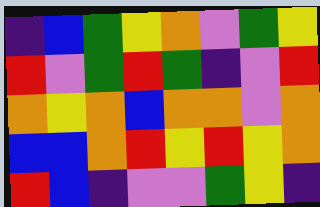[["indigo", "blue", "green", "yellow", "orange", "violet", "green", "yellow"], ["red", "violet", "green", "red", "green", "indigo", "violet", "red"], ["orange", "yellow", "orange", "blue", "orange", "orange", "violet", "orange"], ["blue", "blue", "orange", "red", "yellow", "red", "yellow", "orange"], ["red", "blue", "indigo", "violet", "violet", "green", "yellow", "indigo"]]